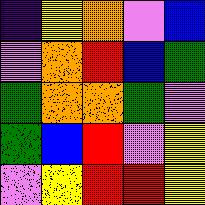[["indigo", "yellow", "orange", "violet", "blue"], ["violet", "orange", "red", "blue", "green"], ["green", "orange", "orange", "green", "violet"], ["green", "blue", "red", "violet", "yellow"], ["violet", "yellow", "red", "red", "yellow"]]